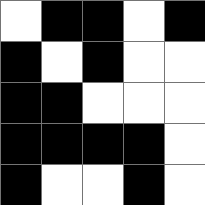[["white", "black", "black", "white", "black"], ["black", "white", "black", "white", "white"], ["black", "black", "white", "white", "white"], ["black", "black", "black", "black", "white"], ["black", "white", "white", "black", "white"]]